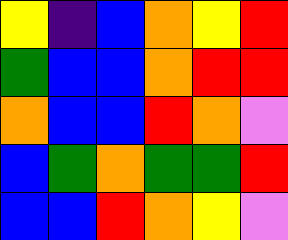[["yellow", "indigo", "blue", "orange", "yellow", "red"], ["green", "blue", "blue", "orange", "red", "red"], ["orange", "blue", "blue", "red", "orange", "violet"], ["blue", "green", "orange", "green", "green", "red"], ["blue", "blue", "red", "orange", "yellow", "violet"]]